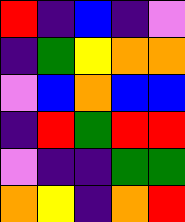[["red", "indigo", "blue", "indigo", "violet"], ["indigo", "green", "yellow", "orange", "orange"], ["violet", "blue", "orange", "blue", "blue"], ["indigo", "red", "green", "red", "red"], ["violet", "indigo", "indigo", "green", "green"], ["orange", "yellow", "indigo", "orange", "red"]]